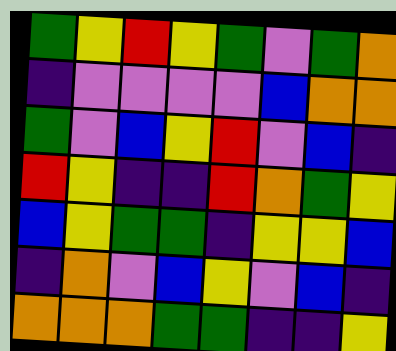[["green", "yellow", "red", "yellow", "green", "violet", "green", "orange"], ["indigo", "violet", "violet", "violet", "violet", "blue", "orange", "orange"], ["green", "violet", "blue", "yellow", "red", "violet", "blue", "indigo"], ["red", "yellow", "indigo", "indigo", "red", "orange", "green", "yellow"], ["blue", "yellow", "green", "green", "indigo", "yellow", "yellow", "blue"], ["indigo", "orange", "violet", "blue", "yellow", "violet", "blue", "indigo"], ["orange", "orange", "orange", "green", "green", "indigo", "indigo", "yellow"]]